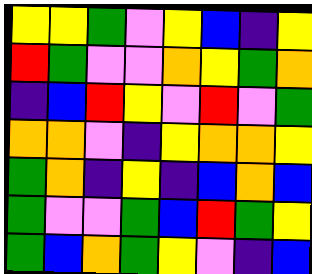[["yellow", "yellow", "green", "violet", "yellow", "blue", "indigo", "yellow"], ["red", "green", "violet", "violet", "orange", "yellow", "green", "orange"], ["indigo", "blue", "red", "yellow", "violet", "red", "violet", "green"], ["orange", "orange", "violet", "indigo", "yellow", "orange", "orange", "yellow"], ["green", "orange", "indigo", "yellow", "indigo", "blue", "orange", "blue"], ["green", "violet", "violet", "green", "blue", "red", "green", "yellow"], ["green", "blue", "orange", "green", "yellow", "violet", "indigo", "blue"]]